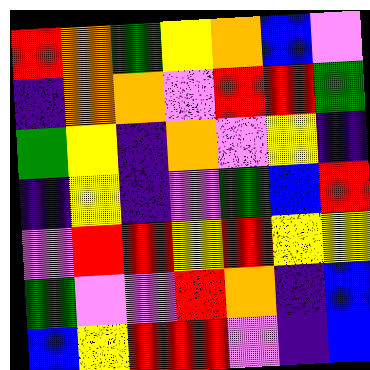[["red", "orange", "green", "yellow", "orange", "blue", "violet"], ["indigo", "orange", "orange", "violet", "red", "red", "green"], ["green", "yellow", "indigo", "orange", "violet", "yellow", "indigo"], ["indigo", "yellow", "indigo", "violet", "green", "blue", "red"], ["violet", "red", "red", "yellow", "red", "yellow", "yellow"], ["green", "violet", "violet", "red", "orange", "indigo", "blue"], ["blue", "yellow", "red", "red", "violet", "indigo", "blue"]]